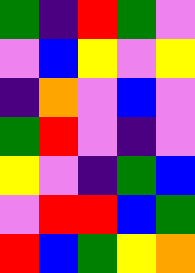[["green", "indigo", "red", "green", "violet"], ["violet", "blue", "yellow", "violet", "yellow"], ["indigo", "orange", "violet", "blue", "violet"], ["green", "red", "violet", "indigo", "violet"], ["yellow", "violet", "indigo", "green", "blue"], ["violet", "red", "red", "blue", "green"], ["red", "blue", "green", "yellow", "orange"]]